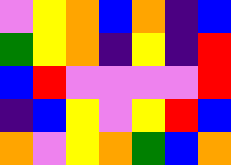[["violet", "yellow", "orange", "blue", "orange", "indigo", "blue"], ["green", "yellow", "orange", "indigo", "yellow", "indigo", "red"], ["blue", "red", "violet", "violet", "violet", "violet", "red"], ["indigo", "blue", "yellow", "violet", "yellow", "red", "blue"], ["orange", "violet", "yellow", "orange", "green", "blue", "orange"]]